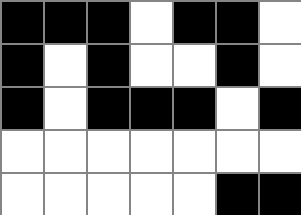[["black", "black", "black", "white", "black", "black", "white"], ["black", "white", "black", "white", "white", "black", "white"], ["black", "white", "black", "black", "black", "white", "black"], ["white", "white", "white", "white", "white", "white", "white"], ["white", "white", "white", "white", "white", "black", "black"]]